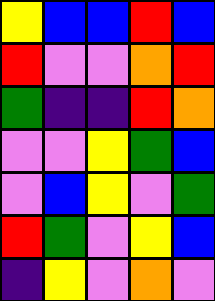[["yellow", "blue", "blue", "red", "blue"], ["red", "violet", "violet", "orange", "red"], ["green", "indigo", "indigo", "red", "orange"], ["violet", "violet", "yellow", "green", "blue"], ["violet", "blue", "yellow", "violet", "green"], ["red", "green", "violet", "yellow", "blue"], ["indigo", "yellow", "violet", "orange", "violet"]]